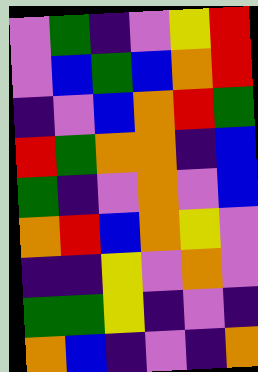[["violet", "green", "indigo", "violet", "yellow", "red"], ["violet", "blue", "green", "blue", "orange", "red"], ["indigo", "violet", "blue", "orange", "red", "green"], ["red", "green", "orange", "orange", "indigo", "blue"], ["green", "indigo", "violet", "orange", "violet", "blue"], ["orange", "red", "blue", "orange", "yellow", "violet"], ["indigo", "indigo", "yellow", "violet", "orange", "violet"], ["green", "green", "yellow", "indigo", "violet", "indigo"], ["orange", "blue", "indigo", "violet", "indigo", "orange"]]